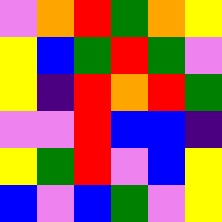[["violet", "orange", "red", "green", "orange", "yellow"], ["yellow", "blue", "green", "red", "green", "violet"], ["yellow", "indigo", "red", "orange", "red", "green"], ["violet", "violet", "red", "blue", "blue", "indigo"], ["yellow", "green", "red", "violet", "blue", "yellow"], ["blue", "violet", "blue", "green", "violet", "yellow"]]